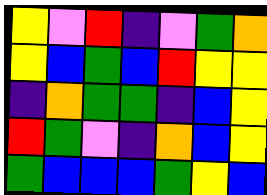[["yellow", "violet", "red", "indigo", "violet", "green", "orange"], ["yellow", "blue", "green", "blue", "red", "yellow", "yellow"], ["indigo", "orange", "green", "green", "indigo", "blue", "yellow"], ["red", "green", "violet", "indigo", "orange", "blue", "yellow"], ["green", "blue", "blue", "blue", "green", "yellow", "blue"]]